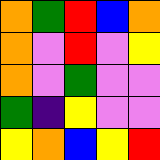[["orange", "green", "red", "blue", "orange"], ["orange", "violet", "red", "violet", "yellow"], ["orange", "violet", "green", "violet", "violet"], ["green", "indigo", "yellow", "violet", "violet"], ["yellow", "orange", "blue", "yellow", "red"]]